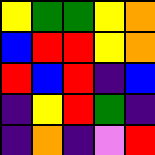[["yellow", "green", "green", "yellow", "orange"], ["blue", "red", "red", "yellow", "orange"], ["red", "blue", "red", "indigo", "blue"], ["indigo", "yellow", "red", "green", "indigo"], ["indigo", "orange", "indigo", "violet", "red"]]